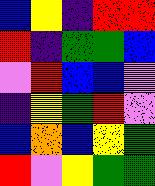[["blue", "yellow", "indigo", "red", "red"], ["red", "indigo", "green", "green", "blue"], ["violet", "red", "blue", "blue", "violet"], ["indigo", "yellow", "green", "red", "violet"], ["blue", "orange", "blue", "yellow", "green"], ["red", "violet", "yellow", "green", "green"]]